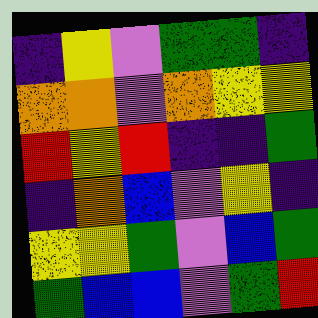[["indigo", "yellow", "violet", "green", "green", "indigo"], ["orange", "orange", "violet", "orange", "yellow", "yellow"], ["red", "yellow", "red", "indigo", "indigo", "green"], ["indigo", "orange", "blue", "violet", "yellow", "indigo"], ["yellow", "yellow", "green", "violet", "blue", "green"], ["green", "blue", "blue", "violet", "green", "red"]]